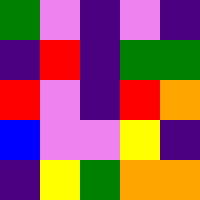[["green", "violet", "indigo", "violet", "indigo"], ["indigo", "red", "indigo", "green", "green"], ["red", "violet", "indigo", "red", "orange"], ["blue", "violet", "violet", "yellow", "indigo"], ["indigo", "yellow", "green", "orange", "orange"]]